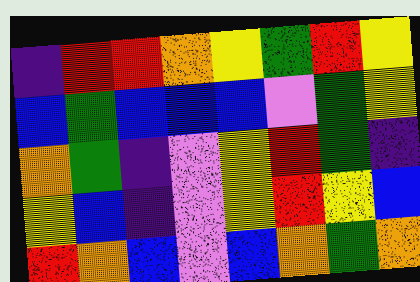[["indigo", "red", "red", "orange", "yellow", "green", "red", "yellow"], ["blue", "green", "blue", "blue", "blue", "violet", "green", "yellow"], ["orange", "green", "indigo", "violet", "yellow", "red", "green", "indigo"], ["yellow", "blue", "indigo", "violet", "yellow", "red", "yellow", "blue"], ["red", "orange", "blue", "violet", "blue", "orange", "green", "orange"]]